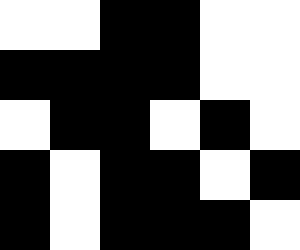[["white", "white", "black", "black", "white", "white"], ["black", "black", "black", "black", "white", "white"], ["white", "black", "black", "white", "black", "white"], ["black", "white", "black", "black", "white", "black"], ["black", "white", "black", "black", "black", "white"]]